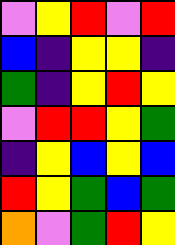[["violet", "yellow", "red", "violet", "red"], ["blue", "indigo", "yellow", "yellow", "indigo"], ["green", "indigo", "yellow", "red", "yellow"], ["violet", "red", "red", "yellow", "green"], ["indigo", "yellow", "blue", "yellow", "blue"], ["red", "yellow", "green", "blue", "green"], ["orange", "violet", "green", "red", "yellow"]]